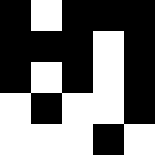[["black", "white", "black", "black", "black"], ["black", "black", "black", "white", "black"], ["black", "white", "black", "white", "black"], ["white", "black", "white", "white", "black"], ["white", "white", "white", "black", "white"]]